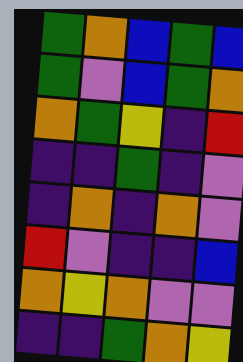[["green", "orange", "blue", "green", "blue"], ["green", "violet", "blue", "green", "orange"], ["orange", "green", "yellow", "indigo", "red"], ["indigo", "indigo", "green", "indigo", "violet"], ["indigo", "orange", "indigo", "orange", "violet"], ["red", "violet", "indigo", "indigo", "blue"], ["orange", "yellow", "orange", "violet", "violet"], ["indigo", "indigo", "green", "orange", "yellow"]]